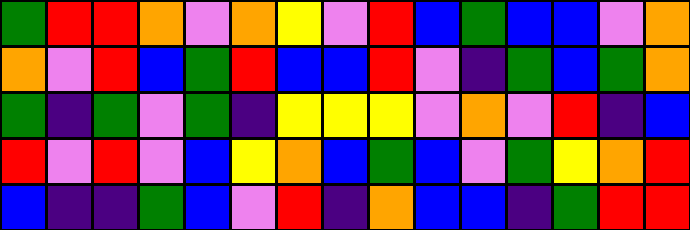[["green", "red", "red", "orange", "violet", "orange", "yellow", "violet", "red", "blue", "green", "blue", "blue", "violet", "orange"], ["orange", "violet", "red", "blue", "green", "red", "blue", "blue", "red", "violet", "indigo", "green", "blue", "green", "orange"], ["green", "indigo", "green", "violet", "green", "indigo", "yellow", "yellow", "yellow", "violet", "orange", "violet", "red", "indigo", "blue"], ["red", "violet", "red", "violet", "blue", "yellow", "orange", "blue", "green", "blue", "violet", "green", "yellow", "orange", "red"], ["blue", "indigo", "indigo", "green", "blue", "violet", "red", "indigo", "orange", "blue", "blue", "indigo", "green", "red", "red"]]